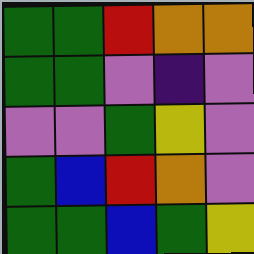[["green", "green", "red", "orange", "orange"], ["green", "green", "violet", "indigo", "violet"], ["violet", "violet", "green", "yellow", "violet"], ["green", "blue", "red", "orange", "violet"], ["green", "green", "blue", "green", "yellow"]]